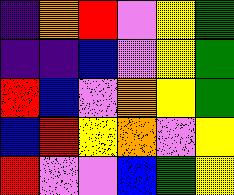[["indigo", "orange", "red", "violet", "yellow", "green"], ["indigo", "indigo", "blue", "violet", "yellow", "green"], ["red", "blue", "violet", "orange", "yellow", "green"], ["blue", "red", "yellow", "orange", "violet", "yellow"], ["red", "violet", "violet", "blue", "green", "yellow"]]